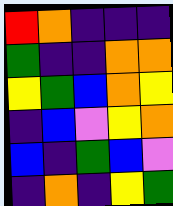[["red", "orange", "indigo", "indigo", "indigo"], ["green", "indigo", "indigo", "orange", "orange"], ["yellow", "green", "blue", "orange", "yellow"], ["indigo", "blue", "violet", "yellow", "orange"], ["blue", "indigo", "green", "blue", "violet"], ["indigo", "orange", "indigo", "yellow", "green"]]